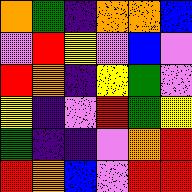[["orange", "green", "indigo", "orange", "orange", "blue"], ["violet", "red", "yellow", "violet", "blue", "violet"], ["red", "orange", "indigo", "yellow", "green", "violet"], ["yellow", "indigo", "violet", "red", "green", "yellow"], ["green", "indigo", "indigo", "violet", "orange", "red"], ["red", "orange", "blue", "violet", "red", "red"]]